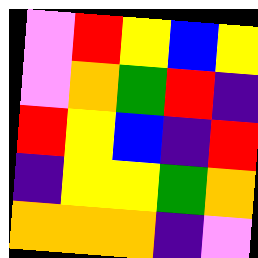[["violet", "red", "yellow", "blue", "yellow"], ["violet", "orange", "green", "red", "indigo"], ["red", "yellow", "blue", "indigo", "red"], ["indigo", "yellow", "yellow", "green", "orange"], ["orange", "orange", "orange", "indigo", "violet"]]